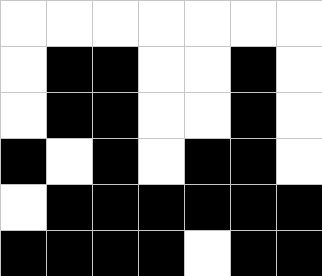[["white", "white", "white", "white", "white", "white", "white"], ["white", "black", "black", "white", "white", "black", "white"], ["white", "black", "black", "white", "white", "black", "white"], ["black", "white", "black", "white", "black", "black", "white"], ["white", "black", "black", "black", "black", "black", "black"], ["black", "black", "black", "black", "white", "black", "black"]]